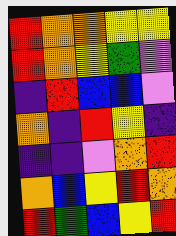[["red", "orange", "orange", "yellow", "yellow"], ["red", "orange", "yellow", "green", "violet"], ["indigo", "red", "blue", "blue", "violet"], ["orange", "indigo", "red", "yellow", "indigo"], ["indigo", "indigo", "violet", "orange", "red"], ["orange", "blue", "yellow", "red", "orange"], ["red", "green", "blue", "yellow", "red"]]